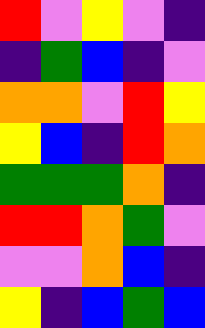[["red", "violet", "yellow", "violet", "indigo"], ["indigo", "green", "blue", "indigo", "violet"], ["orange", "orange", "violet", "red", "yellow"], ["yellow", "blue", "indigo", "red", "orange"], ["green", "green", "green", "orange", "indigo"], ["red", "red", "orange", "green", "violet"], ["violet", "violet", "orange", "blue", "indigo"], ["yellow", "indigo", "blue", "green", "blue"]]